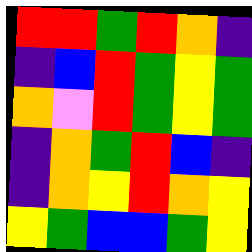[["red", "red", "green", "red", "orange", "indigo"], ["indigo", "blue", "red", "green", "yellow", "green"], ["orange", "violet", "red", "green", "yellow", "green"], ["indigo", "orange", "green", "red", "blue", "indigo"], ["indigo", "orange", "yellow", "red", "orange", "yellow"], ["yellow", "green", "blue", "blue", "green", "yellow"]]